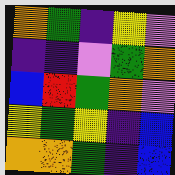[["orange", "green", "indigo", "yellow", "violet"], ["indigo", "indigo", "violet", "green", "orange"], ["blue", "red", "green", "orange", "violet"], ["yellow", "green", "yellow", "indigo", "blue"], ["orange", "orange", "green", "indigo", "blue"]]